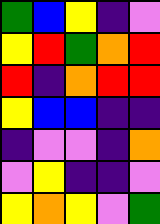[["green", "blue", "yellow", "indigo", "violet"], ["yellow", "red", "green", "orange", "red"], ["red", "indigo", "orange", "red", "red"], ["yellow", "blue", "blue", "indigo", "indigo"], ["indigo", "violet", "violet", "indigo", "orange"], ["violet", "yellow", "indigo", "indigo", "violet"], ["yellow", "orange", "yellow", "violet", "green"]]